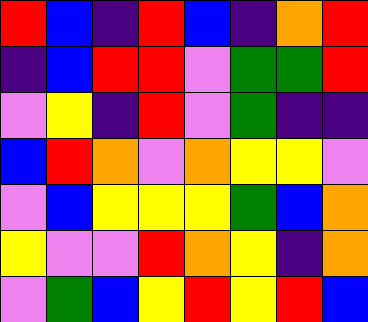[["red", "blue", "indigo", "red", "blue", "indigo", "orange", "red"], ["indigo", "blue", "red", "red", "violet", "green", "green", "red"], ["violet", "yellow", "indigo", "red", "violet", "green", "indigo", "indigo"], ["blue", "red", "orange", "violet", "orange", "yellow", "yellow", "violet"], ["violet", "blue", "yellow", "yellow", "yellow", "green", "blue", "orange"], ["yellow", "violet", "violet", "red", "orange", "yellow", "indigo", "orange"], ["violet", "green", "blue", "yellow", "red", "yellow", "red", "blue"]]